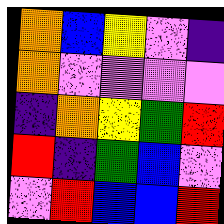[["orange", "blue", "yellow", "violet", "indigo"], ["orange", "violet", "violet", "violet", "violet"], ["indigo", "orange", "yellow", "green", "red"], ["red", "indigo", "green", "blue", "violet"], ["violet", "red", "blue", "blue", "red"]]